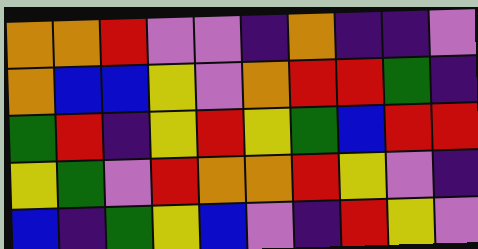[["orange", "orange", "red", "violet", "violet", "indigo", "orange", "indigo", "indigo", "violet"], ["orange", "blue", "blue", "yellow", "violet", "orange", "red", "red", "green", "indigo"], ["green", "red", "indigo", "yellow", "red", "yellow", "green", "blue", "red", "red"], ["yellow", "green", "violet", "red", "orange", "orange", "red", "yellow", "violet", "indigo"], ["blue", "indigo", "green", "yellow", "blue", "violet", "indigo", "red", "yellow", "violet"]]